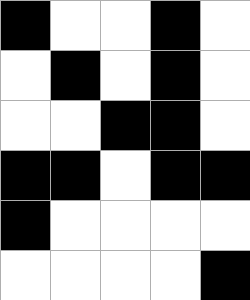[["black", "white", "white", "black", "white"], ["white", "black", "white", "black", "white"], ["white", "white", "black", "black", "white"], ["black", "black", "white", "black", "black"], ["black", "white", "white", "white", "white"], ["white", "white", "white", "white", "black"]]